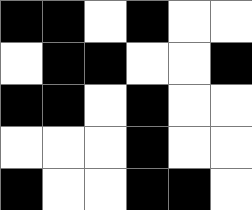[["black", "black", "white", "black", "white", "white"], ["white", "black", "black", "white", "white", "black"], ["black", "black", "white", "black", "white", "white"], ["white", "white", "white", "black", "white", "white"], ["black", "white", "white", "black", "black", "white"]]